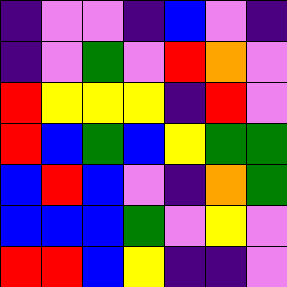[["indigo", "violet", "violet", "indigo", "blue", "violet", "indigo"], ["indigo", "violet", "green", "violet", "red", "orange", "violet"], ["red", "yellow", "yellow", "yellow", "indigo", "red", "violet"], ["red", "blue", "green", "blue", "yellow", "green", "green"], ["blue", "red", "blue", "violet", "indigo", "orange", "green"], ["blue", "blue", "blue", "green", "violet", "yellow", "violet"], ["red", "red", "blue", "yellow", "indigo", "indigo", "violet"]]